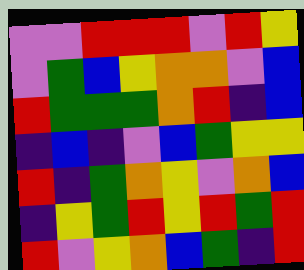[["violet", "violet", "red", "red", "red", "violet", "red", "yellow"], ["violet", "green", "blue", "yellow", "orange", "orange", "violet", "blue"], ["red", "green", "green", "green", "orange", "red", "indigo", "blue"], ["indigo", "blue", "indigo", "violet", "blue", "green", "yellow", "yellow"], ["red", "indigo", "green", "orange", "yellow", "violet", "orange", "blue"], ["indigo", "yellow", "green", "red", "yellow", "red", "green", "red"], ["red", "violet", "yellow", "orange", "blue", "green", "indigo", "red"]]